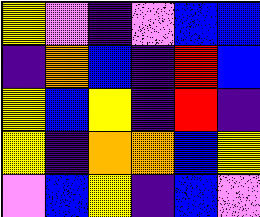[["yellow", "violet", "indigo", "violet", "blue", "blue"], ["indigo", "orange", "blue", "indigo", "red", "blue"], ["yellow", "blue", "yellow", "indigo", "red", "indigo"], ["yellow", "indigo", "orange", "orange", "blue", "yellow"], ["violet", "blue", "yellow", "indigo", "blue", "violet"]]